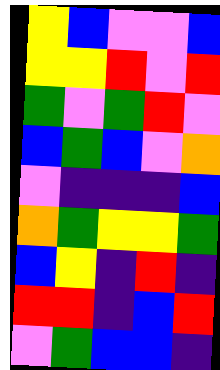[["yellow", "blue", "violet", "violet", "blue"], ["yellow", "yellow", "red", "violet", "red"], ["green", "violet", "green", "red", "violet"], ["blue", "green", "blue", "violet", "orange"], ["violet", "indigo", "indigo", "indigo", "blue"], ["orange", "green", "yellow", "yellow", "green"], ["blue", "yellow", "indigo", "red", "indigo"], ["red", "red", "indigo", "blue", "red"], ["violet", "green", "blue", "blue", "indigo"]]